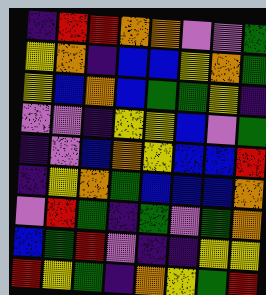[["indigo", "red", "red", "orange", "orange", "violet", "violet", "green"], ["yellow", "orange", "indigo", "blue", "blue", "yellow", "orange", "green"], ["yellow", "blue", "orange", "blue", "green", "green", "yellow", "indigo"], ["violet", "violet", "indigo", "yellow", "yellow", "blue", "violet", "green"], ["indigo", "violet", "blue", "orange", "yellow", "blue", "blue", "red"], ["indigo", "yellow", "orange", "green", "blue", "blue", "blue", "orange"], ["violet", "red", "green", "indigo", "green", "violet", "green", "orange"], ["blue", "green", "red", "violet", "indigo", "indigo", "yellow", "yellow"], ["red", "yellow", "green", "indigo", "orange", "yellow", "green", "red"]]